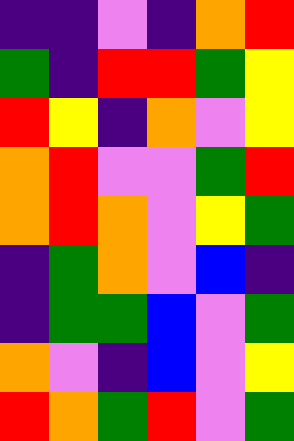[["indigo", "indigo", "violet", "indigo", "orange", "red"], ["green", "indigo", "red", "red", "green", "yellow"], ["red", "yellow", "indigo", "orange", "violet", "yellow"], ["orange", "red", "violet", "violet", "green", "red"], ["orange", "red", "orange", "violet", "yellow", "green"], ["indigo", "green", "orange", "violet", "blue", "indigo"], ["indigo", "green", "green", "blue", "violet", "green"], ["orange", "violet", "indigo", "blue", "violet", "yellow"], ["red", "orange", "green", "red", "violet", "green"]]